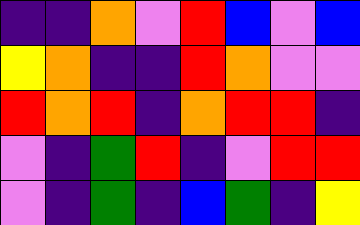[["indigo", "indigo", "orange", "violet", "red", "blue", "violet", "blue"], ["yellow", "orange", "indigo", "indigo", "red", "orange", "violet", "violet"], ["red", "orange", "red", "indigo", "orange", "red", "red", "indigo"], ["violet", "indigo", "green", "red", "indigo", "violet", "red", "red"], ["violet", "indigo", "green", "indigo", "blue", "green", "indigo", "yellow"]]